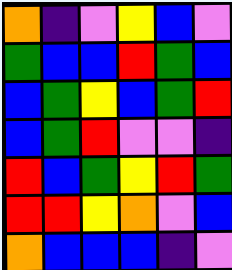[["orange", "indigo", "violet", "yellow", "blue", "violet"], ["green", "blue", "blue", "red", "green", "blue"], ["blue", "green", "yellow", "blue", "green", "red"], ["blue", "green", "red", "violet", "violet", "indigo"], ["red", "blue", "green", "yellow", "red", "green"], ["red", "red", "yellow", "orange", "violet", "blue"], ["orange", "blue", "blue", "blue", "indigo", "violet"]]